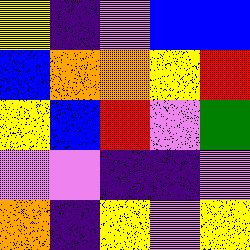[["yellow", "indigo", "violet", "blue", "blue"], ["blue", "orange", "orange", "yellow", "red"], ["yellow", "blue", "red", "violet", "green"], ["violet", "violet", "indigo", "indigo", "violet"], ["orange", "indigo", "yellow", "violet", "yellow"]]